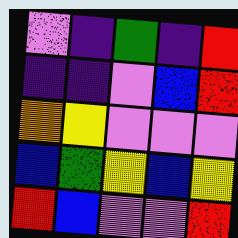[["violet", "indigo", "green", "indigo", "red"], ["indigo", "indigo", "violet", "blue", "red"], ["orange", "yellow", "violet", "violet", "violet"], ["blue", "green", "yellow", "blue", "yellow"], ["red", "blue", "violet", "violet", "red"]]